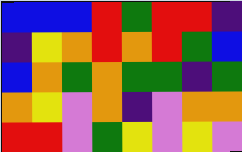[["blue", "blue", "blue", "red", "green", "red", "red", "indigo"], ["indigo", "yellow", "orange", "red", "orange", "red", "green", "blue"], ["blue", "orange", "green", "orange", "green", "green", "indigo", "green"], ["orange", "yellow", "violet", "orange", "indigo", "violet", "orange", "orange"], ["red", "red", "violet", "green", "yellow", "violet", "yellow", "violet"]]